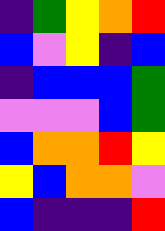[["indigo", "green", "yellow", "orange", "red"], ["blue", "violet", "yellow", "indigo", "blue"], ["indigo", "blue", "blue", "blue", "green"], ["violet", "violet", "violet", "blue", "green"], ["blue", "orange", "orange", "red", "yellow"], ["yellow", "blue", "orange", "orange", "violet"], ["blue", "indigo", "indigo", "indigo", "red"]]